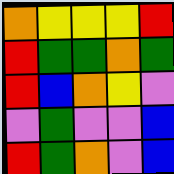[["orange", "yellow", "yellow", "yellow", "red"], ["red", "green", "green", "orange", "green"], ["red", "blue", "orange", "yellow", "violet"], ["violet", "green", "violet", "violet", "blue"], ["red", "green", "orange", "violet", "blue"]]